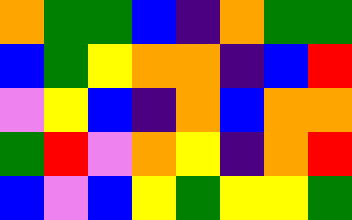[["orange", "green", "green", "blue", "indigo", "orange", "green", "green"], ["blue", "green", "yellow", "orange", "orange", "indigo", "blue", "red"], ["violet", "yellow", "blue", "indigo", "orange", "blue", "orange", "orange"], ["green", "red", "violet", "orange", "yellow", "indigo", "orange", "red"], ["blue", "violet", "blue", "yellow", "green", "yellow", "yellow", "green"]]